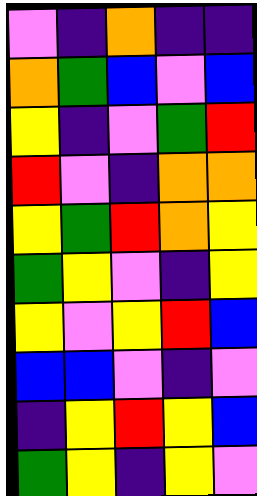[["violet", "indigo", "orange", "indigo", "indigo"], ["orange", "green", "blue", "violet", "blue"], ["yellow", "indigo", "violet", "green", "red"], ["red", "violet", "indigo", "orange", "orange"], ["yellow", "green", "red", "orange", "yellow"], ["green", "yellow", "violet", "indigo", "yellow"], ["yellow", "violet", "yellow", "red", "blue"], ["blue", "blue", "violet", "indigo", "violet"], ["indigo", "yellow", "red", "yellow", "blue"], ["green", "yellow", "indigo", "yellow", "violet"]]